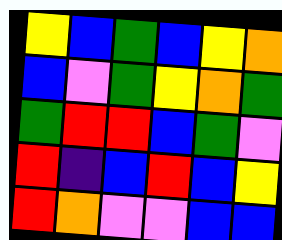[["yellow", "blue", "green", "blue", "yellow", "orange"], ["blue", "violet", "green", "yellow", "orange", "green"], ["green", "red", "red", "blue", "green", "violet"], ["red", "indigo", "blue", "red", "blue", "yellow"], ["red", "orange", "violet", "violet", "blue", "blue"]]